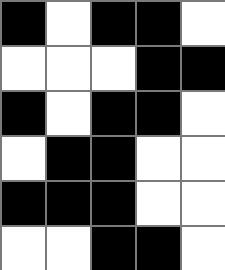[["black", "white", "black", "black", "white"], ["white", "white", "white", "black", "black"], ["black", "white", "black", "black", "white"], ["white", "black", "black", "white", "white"], ["black", "black", "black", "white", "white"], ["white", "white", "black", "black", "white"]]